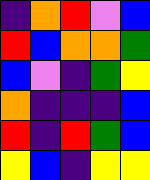[["indigo", "orange", "red", "violet", "blue"], ["red", "blue", "orange", "orange", "green"], ["blue", "violet", "indigo", "green", "yellow"], ["orange", "indigo", "indigo", "indigo", "blue"], ["red", "indigo", "red", "green", "blue"], ["yellow", "blue", "indigo", "yellow", "yellow"]]